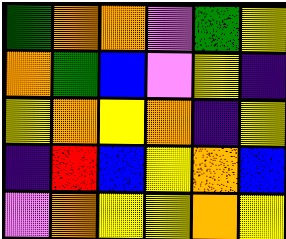[["green", "orange", "orange", "violet", "green", "yellow"], ["orange", "green", "blue", "violet", "yellow", "indigo"], ["yellow", "orange", "yellow", "orange", "indigo", "yellow"], ["indigo", "red", "blue", "yellow", "orange", "blue"], ["violet", "orange", "yellow", "yellow", "orange", "yellow"]]